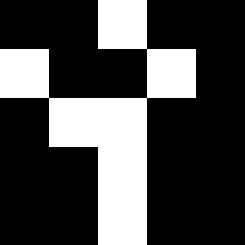[["black", "black", "white", "black", "black"], ["white", "black", "black", "white", "black"], ["black", "white", "white", "black", "black"], ["black", "black", "white", "black", "black"], ["black", "black", "white", "black", "black"]]